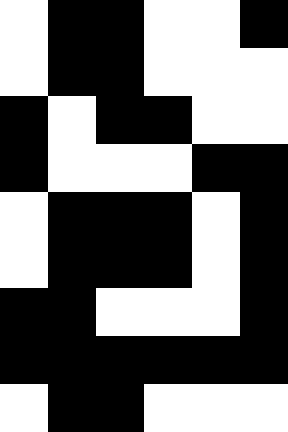[["white", "black", "black", "white", "white", "black"], ["white", "black", "black", "white", "white", "white"], ["black", "white", "black", "black", "white", "white"], ["black", "white", "white", "white", "black", "black"], ["white", "black", "black", "black", "white", "black"], ["white", "black", "black", "black", "white", "black"], ["black", "black", "white", "white", "white", "black"], ["black", "black", "black", "black", "black", "black"], ["white", "black", "black", "white", "white", "white"]]